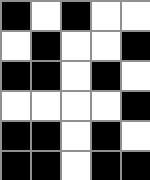[["black", "white", "black", "white", "white"], ["white", "black", "white", "white", "black"], ["black", "black", "white", "black", "white"], ["white", "white", "white", "white", "black"], ["black", "black", "white", "black", "white"], ["black", "black", "white", "black", "black"]]